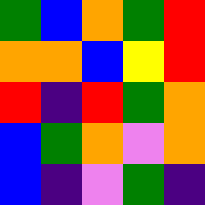[["green", "blue", "orange", "green", "red"], ["orange", "orange", "blue", "yellow", "red"], ["red", "indigo", "red", "green", "orange"], ["blue", "green", "orange", "violet", "orange"], ["blue", "indigo", "violet", "green", "indigo"]]